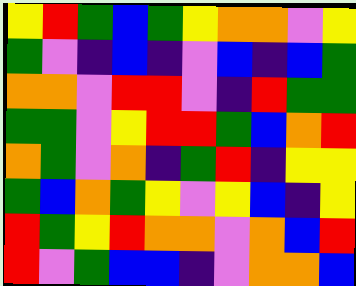[["yellow", "red", "green", "blue", "green", "yellow", "orange", "orange", "violet", "yellow"], ["green", "violet", "indigo", "blue", "indigo", "violet", "blue", "indigo", "blue", "green"], ["orange", "orange", "violet", "red", "red", "violet", "indigo", "red", "green", "green"], ["green", "green", "violet", "yellow", "red", "red", "green", "blue", "orange", "red"], ["orange", "green", "violet", "orange", "indigo", "green", "red", "indigo", "yellow", "yellow"], ["green", "blue", "orange", "green", "yellow", "violet", "yellow", "blue", "indigo", "yellow"], ["red", "green", "yellow", "red", "orange", "orange", "violet", "orange", "blue", "red"], ["red", "violet", "green", "blue", "blue", "indigo", "violet", "orange", "orange", "blue"]]